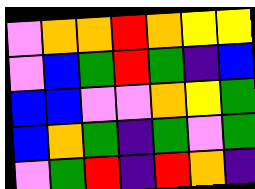[["violet", "orange", "orange", "red", "orange", "yellow", "yellow"], ["violet", "blue", "green", "red", "green", "indigo", "blue"], ["blue", "blue", "violet", "violet", "orange", "yellow", "green"], ["blue", "orange", "green", "indigo", "green", "violet", "green"], ["violet", "green", "red", "indigo", "red", "orange", "indigo"]]